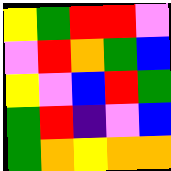[["yellow", "green", "red", "red", "violet"], ["violet", "red", "orange", "green", "blue"], ["yellow", "violet", "blue", "red", "green"], ["green", "red", "indigo", "violet", "blue"], ["green", "orange", "yellow", "orange", "orange"]]